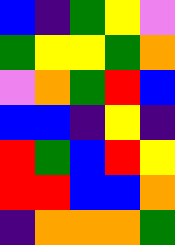[["blue", "indigo", "green", "yellow", "violet"], ["green", "yellow", "yellow", "green", "orange"], ["violet", "orange", "green", "red", "blue"], ["blue", "blue", "indigo", "yellow", "indigo"], ["red", "green", "blue", "red", "yellow"], ["red", "red", "blue", "blue", "orange"], ["indigo", "orange", "orange", "orange", "green"]]